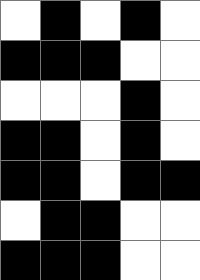[["white", "black", "white", "black", "white"], ["black", "black", "black", "white", "white"], ["white", "white", "white", "black", "white"], ["black", "black", "white", "black", "white"], ["black", "black", "white", "black", "black"], ["white", "black", "black", "white", "white"], ["black", "black", "black", "white", "white"]]